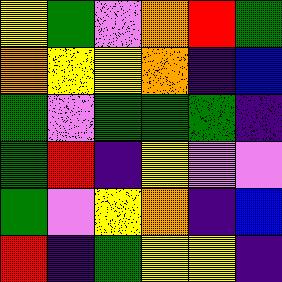[["yellow", "green", "violet", "orange", "red", "green"], ["orange", "yellow", "yellow", "orange", "indigo", "blue"], ["green", "violet", "green", "green", "green", "indigo"], ["green", "red", "indigo", "yellow", "violet", "violet"], ["green", "violet", "yellow", "orange", "indigo", "blue"], ["red", "indigo", "green", "yellow", "yellow", "indigo"]]